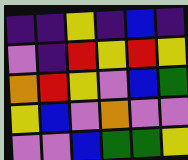[["indigo", "indigo", "yellow", "indigo", "blue", "indigo"], ["violet", "indigo", "red", "yellow", "red", "yellow"], ["orange", "red", "yellow", "violet", "blue", "green"], ["yellow", "blue", "violet", "orange", "violet", "violet"], ["violet", "violet", "blue", "green", "green", "yellow"]]